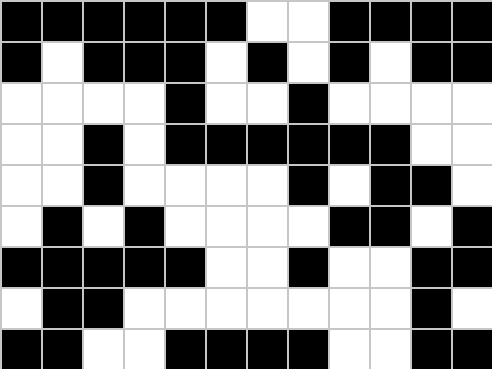[["black", "black", "black", "black", "black", "black", "white", "white", "black", "black", "black", "black"], ["black", "white", "black", "black", "black", "white", "black", "white", "black", "white", "black", "black"], ["white", "white", "white", "white", "black", "white", "white", "black", "white", "white", "white", "white"], ["white", "white", "black", "white", "black", "black", "black", "black", "black", "black", "white", "white"], ["white", "white", "black", "white", "white", "white", "white", "black", "white", "black", "black", "white"], ["white", "black", "white", "black", "white", "white", "white", "white", "black", "black", "white", "black"], ["black", "black", "black", "black", "black", "white", "white", "black", "white", "white", "black", "black"], ["white", "black", "black", "white", "white", "white", "white", "white", "white", "white", "black", "white"], ["black", "black", "white", "white", "black", "black", "black", "black", "white", "white", "black", "black"]]